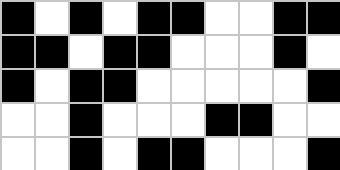[["black", "white", "black", "white", "black", "black", "white", "white", "black", "black"], ["black", "black", "white", "black", "black", "white", "white", "white", "black", "white"], ["black", "white", "black", "black", "white", "white", "white", "white", "white", "black"], ["white", "white", "black", "white", "white", "white", "black", "black", "white", "white"], ["white", "white", "black", "white", "black", "black", "white", "white", "white", "black"]]